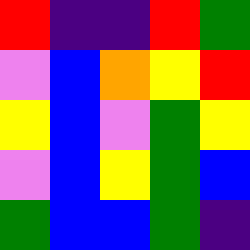[["red", "indigo", "indigo", "red", "green"], ["violet", "blue", "orange", "yellow", "red"], ["yellow", "blue", "violet", "green", "yellow"], ["violet", "blue", "yellow", "green", "blue"], ["green", "blue", "blue", "green", "indigo"]]